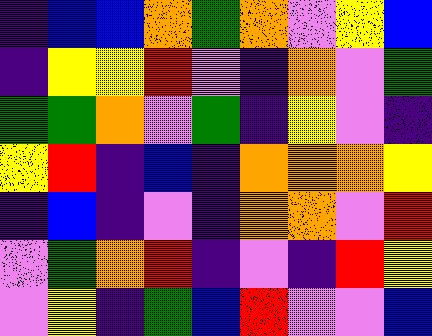[["indigo", "blue", "blue", "orange", "green", "orange", "violet", "yellow", "blue"], ["indigo", "yellow", "yellow", "red", "violet", "indigo", "orange", "violet", "green"], ["green", "green", "orange", "violet", "green", "indigo", "yellow", "violet", "indigo"], ["yellow", "red", "indigo", "blue", "indigo", "orange", "orange", "orange", "yellow"], ["indigo", "blue", "indigo", "violet", "indigo", "orange", "orange", "violet", "red"], ["violet", "green", "orange", "red", "indigo", "violet", "indigo", "red", "yellow"], ["violet", "yellow", "indigo", "green", "blue", "red", "violet", "violet", "blue"]]